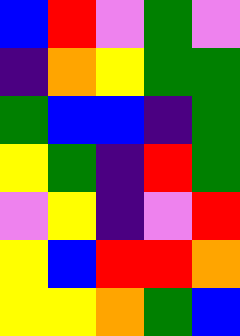[["blue", "red", "violet", "green", "violet"], ["indigo", "orange", "yellow", "green", "green"], ["green", "blue", "blue", "indigo", "green"], ["yellow", "green", "indigo", "red", "green"], ["violet", "yellow", "indigo", "violet", "red"], ["yellow", "blue", "red", "red", "orange"], ["yellow", "yellow", "orange", "green", "blue"]]